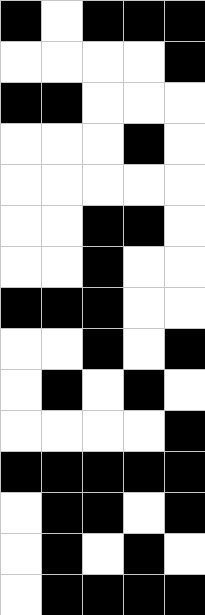[["black", "white", "black", "black", "black"], ["white", "white", "white", "white", "black"], ["black", "black", "white", "white", "white"], ["white", "white", "white", "black", "white"], ["white", "white", "white", "white", "white"], ["white", "white", "black", "black", "white"], ["white", "white", "black", "white", "white"], ["black", "black", "black", "white", "white"], ["white", "white", "black", "white", "black"], ["white", "black", "white", "black", "white"], ["white", "white", "white", "white", "black"], ["black", "black", "black", "black", "black"], ["white", "black", "black", "white", "black"], ["white", "black", "white", "black", "white"], ["white", "black", "black", "black", "black"]]